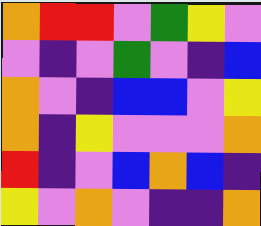[["orange", "red", "red", "violet", "green", "yellow", "violet"], ["violet", "indigo", "violet", "green", "violet", "indigo", "blue"], ["orange", "violet", "indigo", "blue", "blue", "violet", "yellow"], ["orange", "indigo", "yellow", "violet", "violet", "violet", "orange"], ["red", "indigo", "violet", "blue", "orange", "blue", "indigo"], ["yellow", "violet", "orange", "violet", "indigo", "indigo", "orange"]]